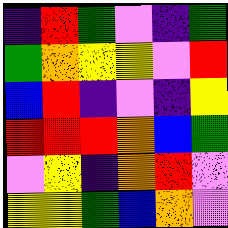[["indigo", "red", "green", "violet", "indigo", "green"], ["green", "orange", "yellow", "yellow", "violet", "red"], ["blue", "red", "indigo", "violet", "indigo", "yellow"], ["red", "red", "red", "orange", "blue", "green"], ["violet", "yellow", "indigo", "orange", "red", "violet"], ["yellow", "yellow", "green", "blue", "orange", "violet"]]